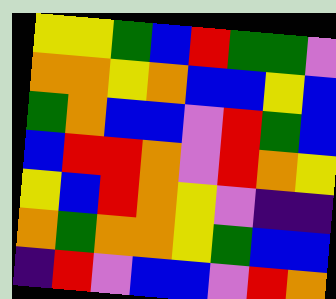[["yellow", "yellow", "green", "blue", "red", "green", "green", "violet"], ["orange", "orange", "yellow", "orange", "blue", "blue", "yellow", "blue"], ["green", "orange", "blue", "blue", "violet", "red", "green", "blue"], ["blue", "red", "red", "orange", "violet", "red", "orange", "yellow"], ["yellow", "blue", "red", "orange", "yellow", "violet", "indigo", "indigo"], ["orange", "green", "orange", "orange", "yellow", "green", "blue", "blue"], ["indigo", "red", "violet", "blue", "blue", "violet", "red", "orange"]]